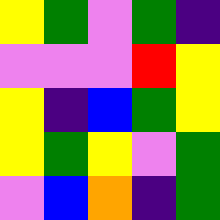[["yellow", "green", "violet", "green", "indigo"], ["violet", "violet", "violet", "red", "yellow"], ["yellow", "indigo", "blue", "green", "yellow"], ["yellow", "green", "yellow", "violet", "green"], ["violet", "blue", "orange", "indigo", "green"]]